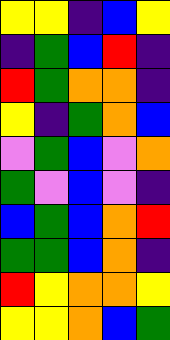[["yellow", "yellow", "indigo", "blue", "yellow"], ["indigo", "green", "blue", "red", "indigo"], ["red", "green", "orange", "orange", "indigo"], ["yellow", "indigo", "green", "orange", "blue"], ["violet", "green", "blue", "violet", "orange"], ["green", "violet", "blue", "violet", "indigo"], ["blue", "green", "blue", "orange", "red"], ["green", "green", "blue", "orange", "indigo"], ["red", "yellow", "orange", "orange", "yellow"], ["yellow", "yellow", "orange", "blue", "green"]]